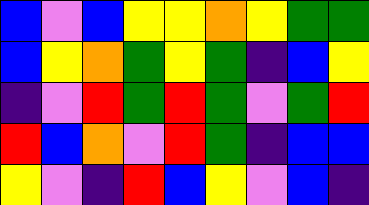[["blue", "violet", "blue", "yellow", "yellow", "orange", "yellow", "green", "green"], ["blue", "yellow", "orange", "green", "yellow", "green", "indigo", "blue", "yellow"], ["indigo", "violet", "red", "green", "red", "green", "violet", "green", "red"], ["red", "blue", "orange", "violet", "red", "green", "indigo", "blue", "blue"], ["yellow", "violet", "indigo", "red", "blue", "yellow", "violet", "blue", "indigo"]]